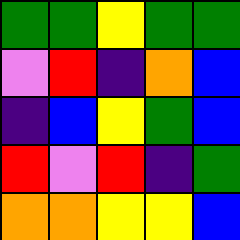[["green", "green", "yellow", "green", "green"], ["violet", "red", "indigo", "orange", "blue"], ["indigo", "blue", "yellow", "green", "blue"], ["red", "violet", "red", "indigo", "green"], ["orange", "orange", "yellow", "yellow", "blue"]]